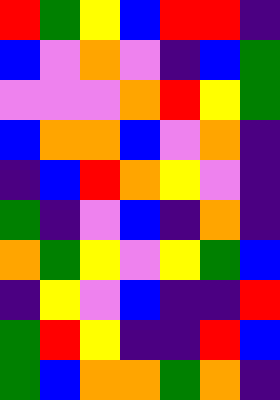[["red", "green", "yellow", "blue", "red", "red", "indigo"], ["blue", "violet", "orange", "violet", "indigo", "blue", "green"], ["violet", "violet", "violet", "orange", "red", "yellow", "green"], ["blue", "orange", "orange", "blue", "violet", "orange", "indigo"], ["indigo", "blue", "red", "orange", "yellow", "violet", "indigo"], ["green", "indigo", "violet", "blue", "indigo", "orange", "indigo"], ["orange", "green", "yellow", "violet", "yellow", "green", "blue"], ["indigo", "yellow", "violet", "blue", "indigo", "indigo", "red"], ["green", "red", "yellow", "indigo", "indigo", "red", "blue"], ["green", "blue", "orange", "orange", "green", "orange", "indigo"]]